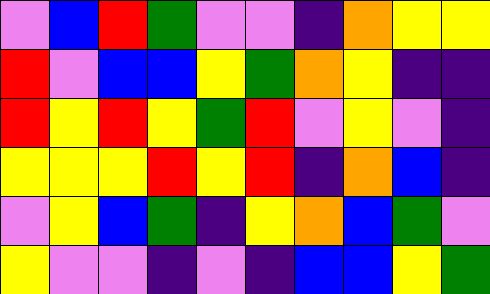[["violet", "blue", "red", "green", "violet", "violet", "indigo", "orange", "yellow", "yellow"], ["red", "violet", "blue", "blue", "yellow", "green", "orange", "yellow", "indigo", "indigo"], ["red", "yellow", "red", "yellow", "green", "red", "violet", "yellow", "violet", "indigo"], ["yellow", "yellow", "yellow", "red", "yellow", "red", "indigo", "orange", "blue", "indigo"], ["violet", "yellow", "blue", "green", "indigo", "yellow", "orange", "blue", "green", "violet"], ["yellow", "violet", "violet", "indigo", "violet", "indigo", "blue", "blue", "yellow", "green"]]